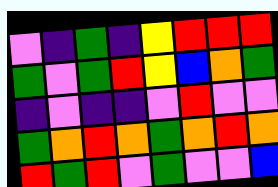[["violet", "indigo", "green", "indigo", "yellow", "red", "red", "red"], ["green", "violet", "green", "red", "yellow", "blue", "orange", "green"], ["indigo", "violet", "indigo", "indigo", "violet", "red", "violet", "violet"], ["green", "orange", "red", "orange", "green", "orange", "red", "orange"], ["red", "green", "red", "violet", "green", "violet", "violet", "blue"]]